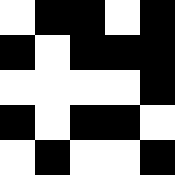[["white", "black", "black", "white", "black"], ["black", "white", "black", "black", "black"], ["white", "white", "white", "white", "black"], ["black", "white", "black", "black", "white"], ["white", "black", "white", "white", "black"]]